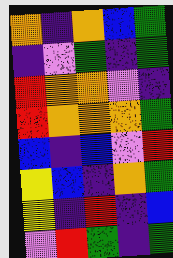[["orange", "indigo", "orange", "blue", "green"], ["indigo", "violet", "green", "indigo", "green"], ["red", "orange", "orange", "violet", "indigo"], ["red", "orange", "orange", "orange", "green"], ["blue", "indigo", "blue", "violet", "red"], ["yellow", "blue", "indigo", "orange", "green"], ["yellow", "indigo", "red", "indigo", "blue"], ["violet", "red", "green", "indigo", "green"]]